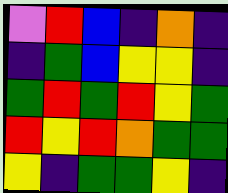[["violet", "red", "blue", "indigo", "orange", "indigo"], ["indigo", "green", "blue", "yellow", "yellow", "indigo"], ["green", "red", "green", "red", "yellow", "green"], ["red", "yellow", "red", "orange", "green", "green"], ["yellow", "indigo", "green", "green", "yellow", "indigo"]]